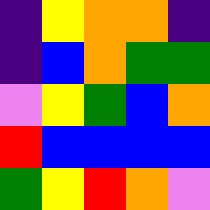[["indigo", "yellow", "orange", "orange", "indigo"], ["indigo", "blue", "orange", "green", "green"], ["violet", "yellow", "green", "blue", "orange"], ["red", "blue", "blue", "blue", "blue"], ["green", "yellow", "red", "orange", "violet"]]